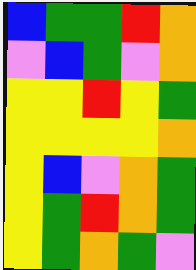[["blue", "green", "green", "red", "orange"], ["violet", "blue", "green", "violet", "orange"], ["yellow", "yellow", "red", "yellow", "green"], ["yellow", "yellow", "yellow", "yellow", "orange"], ["yellow", "blue", "violet", "orange", "green"], ["yellow", "green", "red", "orange", "green"], ["yellow", "green", "orange", "green", "violet"]]